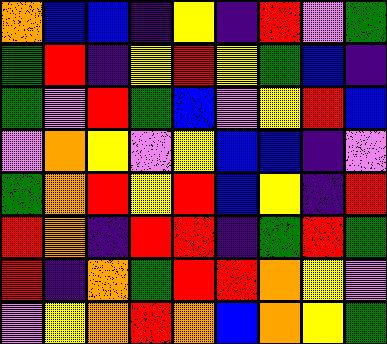[["orange", "blue", "blue", "indigo", "yellow", "indigo", "red", "violet", "green"], ["green", "red", "indigo", "yellow", "red", "yellow", "green", "blue", "indigo"], ["green", "violet", "red", "green", "blue", "violet", "yellow", "red", "blue"], ["violet", "orange", "yellow", "violet", "yellow", "blue", "blue", "indigo", "violet"], ["green", "orange", "red", "yellow", "red", "blue", "yellow", "indigo", "red"], ["red", "orange", "indigo", "red", "red", "indigo", "green", "red", "green"], ["red", "indigo", "orange", "green", "red", "red", "orange", "yellow", "violet"], ["violet", "yellow", "orange", "red", "orange", "blue", "orange", "yellow", "green"]]